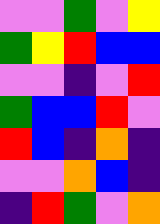[["violet", "violet", "green", "violet", "yellow"], ["green", "yellow", "red", "blue", "blue"], ["violet", "violet", "indigo", "violet", "red"], ["green", "blue", "blue", "red", "violet"], ["red", "blue", "indigo", "orange", "indigo"], ["violet", "violet", "orange", "blue", "indigo"], ["indigo", "red", "green", "violet", "orange"]]